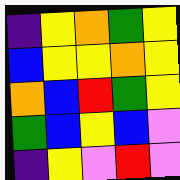[["indigo", "yellow", "orange", "green", "yellow"], ["blue", "yellow", "yellow", "orange", "yellow"], ["orange", "blue", "red", "green", "yellow"], ["green", "blue", "yellow", "blue", "violet"], ["indigo", "yellow", "violet", "red", "violet"]]